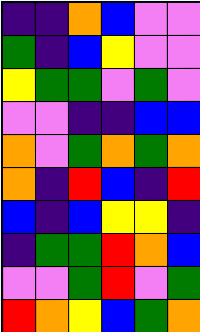[["indigo", "indigo", "orange", "blue", "violet", "violet"], ["green", "indigo", "blue", "yellow", "violet", "violet"], ["yellow", "green", "green", "violet", "green", "violet"], ["violet", "violet", "indigo", "indigo", "blue", "blue"], ["orange", "violet", "green", "orange", "green", "orange"], ["orange", "indigo", "red", "blue", "indigo", "red"], ["blue", "indigo", "blue", "yellow", "yellow", "indigo"], ["indigo", "green", "green", "red", "orange", "blue"], ["violet", "violet", "green", "red", "violet", "green"], ["red", "orange", "yellow", "blue", "green", "orange"]]